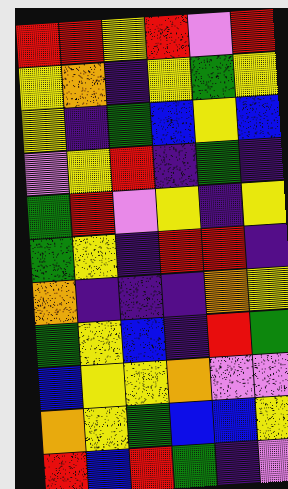[["red", "red", "yellow", "red", "violet", "red"], ["yellow", "orange", "indigo", "yellow", "green", "yellow"], ["yellow", "indigo", "green", "blue", "yellow", "blue"], ["violet", "yellow", "red", "indigo", "green", "indigo"], ["green", "red", "violet", "yellow", "indigo", "yellow"], ["green", "yellow", "indigo", "red", "red", "indigo"], ["orange", "indigo", "indigo", "indigo", "orange", "yellow"], ["green", "yellow", "blue", "indigo", "red", "green"], ["blue", "yellow", "yellow", "orange", "violet", "violet"], ["orange", "yellow", "green", "blue", "blue", "yellow"], ["red", "blue", "red", "green", "indigo", "violet"]]